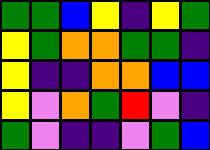[["green", "green", "blue", "yellow", "indigo", "yellow", "green"], ["yellow", "green", "orange", "orange", "green", "green", "indigo"], ["yellow", "indigo", "indigo", "orange", "orange", "blue", "blue"], ["yellow", "violet", "orange", "green", "red", "violet", "indigo"], ["green", "violet", "indigo", "indigo", "violet", "green", "blue"]]